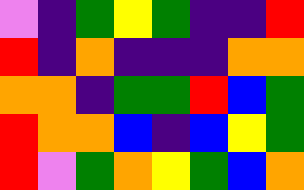[["violet", "indigo", "green", "yellow", "green", "indigo", "indigo", "red"], ["red", "indigo", "orange", "indigo", "indigo", "indigo", "orange", "orange"], ["orange", "orange", "indigo", "green", "green", "red", "blue", "green"], ["red", "orange", "orange", "blue", "indigo", "blue", "yellow", "green"], ["red", "violet", "green", "orange", "yellow", "green", "blue", "orange"]]